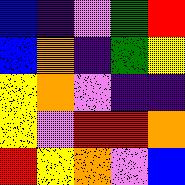[["blue", "indigo", "violet", "green", "red"], ["blue", "orange", "indigo", "green", "yellow"], ["yellow", "orange", "violet", "indigo", "indigo"], ["yellow", "violet", "red", "red", "orange"], ["red", "yellow", "orange", "violet", "blue"]]